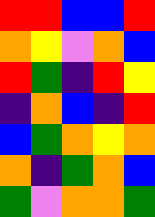[["red", "red", "blue", "blue", "red"], ["orange", "yellow", "violet", "orange", "blue"], ["red", "green", "indigo", "red", "yellow"], ["indigo", "orange", "blue", "indigo", "red"], ["blue", "green", "orange", "yellow", "orange"], ["orange", "indigo", "green", "orange", "blue"], ["green", "violet", "orange", "orange", "green"]]